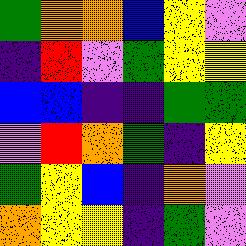[["green", "orange", "orange", "blue", "yellow", "violet"], ["indigo", "red", "violet", "green", "yellow", "yellow"], ["blue", "blue", "indigo", "indigo", "green", "green"], ["violet", "red", "orange", "green", "indigo", "yellow"], ["green", "yellow", "blue", "indigo", "orange", "violet"], ["orange", "yellow", "yellow", "indigo", "green", "violet"]]